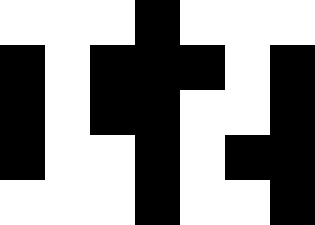[["white", "white", "white", "black", "white", "white", "white"], ["black", "white", "black", "black", "black", "white", "black"], ["black", "white", "black", "black", "white", "white", "black"], ["black", "white", "white", "black", "white", "black", "black"], ["white", "white", "white", "black", "white", "white", "black"]]